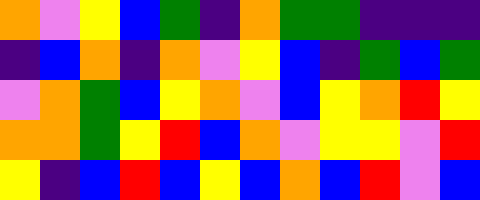[["orange", "violet", "yellow", "blue", "green", "indigo", "orange", "green", "green", "indigo", "indigo", "indigo"], ["indigo", "blue", "orange", "indigo", "orange", "violet", "yellow", "blue", "indigo", "green", "blue", "green"], ["violet", "orange", "green", "blue", "yellow", "orange", "violet", "blue", "yellow", "orange", "red", "yellow"], ["orange", "orange", "green", "yellow", "red", "blue", "orange", "violet", "yellow", "yellow", "violet", "red"], ["yellow", "indigo", "blue", "red", "blue", "yellow", "blue", "orange", "blue", "red", "violet", "blue"]]